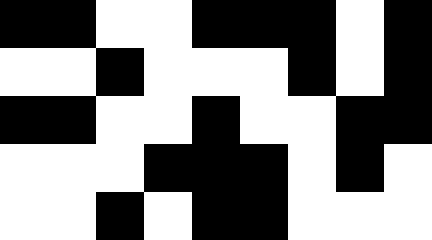[["black", "black", "white", "white", "black", "black", "black", "white", "black"], ["white", "white", "black", "white", "white", "white", "black", "white", "black"], ["black", "black", "white", "white", "black", "white", "white", "black", "black"], ["white", "white", "white", "black", "black", "black", "white", "black", "white"], ["white", "white", "black", "white", "black", "black", "white", "white", "white"]]